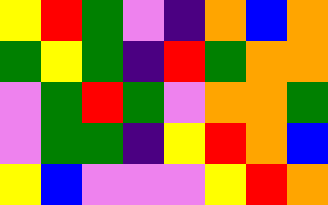[["yellow", "red", "green", "violet", "indigo", "orange", "blue", "orange"], ["green", "yellow", "green", "indigo", "red", "green", "orange", "orange"], ["violet", "green", "red", "green", "violet", "orange", "orange", "green"], ["violet", "green", "green", "indigo", "yellow", "red", "orange", "blue"], ["yellow", "blue", "violet", "violet", "violet", "yellow", "red", "orange"]]